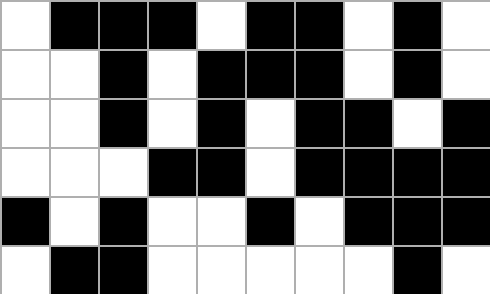[["white", "black", "black", "black", "white", "black", "black", "white", "black", "white"], ["white", "white", "black", "white", "black", "black", "black", "white", "black", "white"], ["white", "white", "black", "white", "black", "white", "black", "black", "white", "black"], ["white", "white", "white", "black", "black", "white", "black", "black", "black", "black"], ["black", "white", "black", "white", "white", "black", "white", "black", "black", "black"], ["white", "black", "black", "white", "white", "white", "white", "white", "black", "white"]]